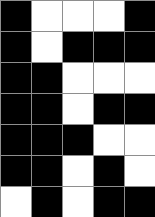[["black", "white", "white", "white", "black"], ["black", "white", "black", "black", "black"], ["black", "black", "white", "white", "white"], ["black", "black", "white", "black", "black"], ["black", "black", "black", "white", "white"], ["black", "black", "white", "black", "white"], ["white", "black", "white", "black", "black"]]